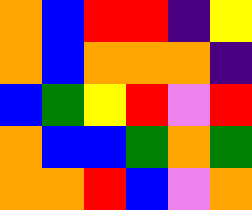[["orange", "blue", "red", "red", "indigo", "yellow"], ["orange", "blue", "orange", "orange", "orange", "indigo"], ["blue", "green", "yellow", "red", "violet", "red"], ["orange", "blue", "blue", "green", "orange", "green"], ["orange", "orange", "red", "blue", "violet", "orange"]]